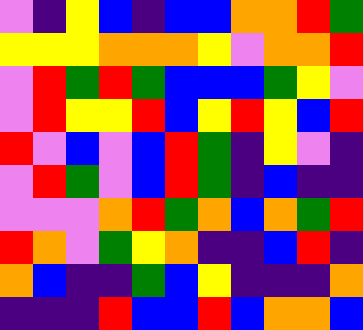[["violet", "indigo", "yellow", "blue", "indigo", "blue", "blue", "orange", "orange", "red", "green"], ["yellow", "yellow", "yellow", "orange", "orange", "orange", "yellow", "violet", "orange", "orange", "red"], ["violet", "red", "green", "red", "green", "blue", "blue", "blue", "green", "yellow", "violet"], ["violet", "red", "yellow", "yellow", "red", "blue", "yellow", "red", "yellow", "blue", "red"], ["red", "violet", "blue", "violet", "blue", "red", "green", "indigo", "yellow", "violet", "indigo"], ["violet", "red", "green", "violet", "blue", "red", "green", "indigo", "blue", "indigo", "indigo"], ["violet", "violet", "violet", "orange", "red", "green", "orange", "blue", "orange", "green", "red"], ["red", "orange", "violet", "green", "yellow", "orange", "indigo", "indigo", "blue", "red", "indigo"], ["orange", "blue", "indigo", "indigo", "green", "blue", "yellow", "indigo", "indigo", "indigo", "orange"], ["indigo", "indigo", "indigo", "red", "blue", "blue", "red", "blue", "orange", "orange", "blue"]]